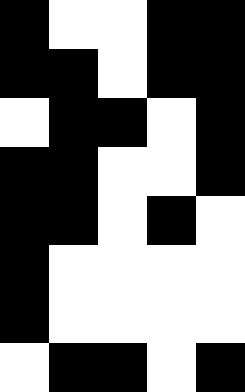[["black", "white", "white", "black", "black"], ["black", "black", "white", "black", "black"], ["white", "black", "black", "white", "black"], ["black", "black", "white", "white", "black"], ["black", "black", "white", "black", "white"], ["black", "white", "white", "white", "white"], ["black", "white", "white", "white", "white"], ["white", "black", "black", "white", "black"]]